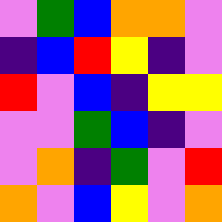[["violet", "green", "blue", "orange", "orange", "violet"], ["indigo", "blue", "red", "yellow", "indigo", "violet"], ["red", "violet", "blue", "indigo", "yellow", "yellow"], ["violet", "violet", "green", "blue", "indigo", "violet"], ["violet", "orange", "indigo", "green", "violet", "red"], ["orange", "violet", "blue", "yellow", "violet", "orange"]]